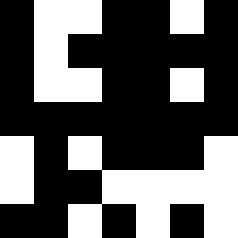[["black", "white", "white", "black", "black", "white", "black"], ["black", "white", "black", "black", "black", "black", "black"], ["black", "white", "white", "black", "black", "white", "black"], ["black", "black", "black", "black", "black", "black", "black"], ["white", "black", "white", "black", "black", "black", "white"], ["white", "black", "black", "white", "white", "white", "white"], ["black", "black", "white", "black", "white", "black", "white"]]